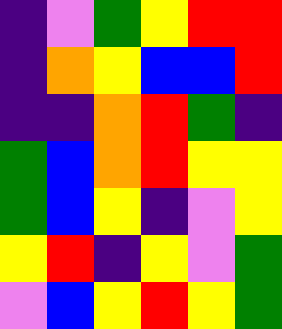[["indigo", "violet", "green", "yellow", "red", "red"], ["indigo", "orange", "yellow", "blue", "blue", "red"], ["indigo", "indigo", "orange", "red", "green", "indigo"], ["green", "blue", "orange", "red", "yellow", "yellow"], ["green", "blue", "yellow", "indigo", "violet", "yellow"], ["yellow", "red", "indigo", "yellow", "violet", "green"], ["violet", "blue", "yellow", "red", "yellow", "green"]]